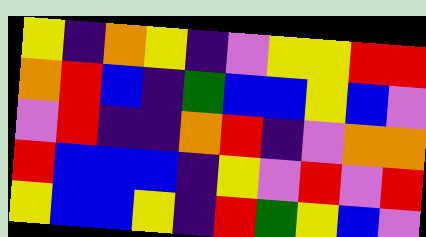[["yellow", "indigo", "orange", "yellow", "indigo", "violet", "yellow", "yellow", "red", "red"], ["orange", "red", "blue", "indigo", "green", "blue", "blue", "yellow", "blue", "violet"], ["violet", "red", "indigo", "indigo", "orange", "red", "indigo", "violet", "orange", "orange"], ["red", "blue", "blue", "blue", "indigo", "yellow", "violet", "red", "violet", "red"], ["yellow", "blue", "blue", "yellow", "indigo", "red", "green", "yellow", "blue", "violet"]]